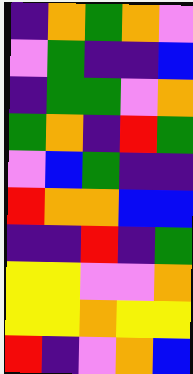[["indigo", "orange", "green", "orange", "violet"], ["violet", "green", "indigo", "indigo", "blue"], ["indigo", "green", "green", "violet", "orange"], ["green", "orange", "indigo", "red", "green"], ["violet", "blue", "green", "indigo", "indigo"], ["red", "orange", "orange", "blue", "blue"], ["indigo", "indigo", "red", "indigo", "green"], ["yellow", "yellow", "violet", "violet", "orange"], ["yellow", "yellow", "orange", "yellow", "yellow"], ["red", "indigo", "violet", "orange", "blue"]]